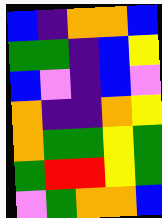[["blue", "indigo", "orange", "orange", "blue"], ["green", "green", "indigo", "blue", "yellow"], ["blue", "violet", "indigo", "blue", "violet"], ["orange", "indigo", "indigo", "orange", "yellow"], ["orange", "green", "green", "yellow", "green"], ["green", "red", "red", "yellow", "green"], ["violet", "green", "orange", "orange", "blue"]]